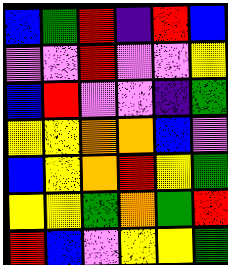[["blue", "green", "red", "indigo", "red", "blue"], ["violet", "violet", "red", "violet", "violet", "yellow"], ["blue", "red", "violet", "violet", "indigo", "green"], ["yellow", "yellow", "orange", "orange", "blue", "violet"], ["blue", "yellow", "orange", "red", "yellow", "green"], ["yellow", "yellow", "green", "orange", "green", "red"], ["red", "blue", "violet", "yellow", "yellow", "green"]]